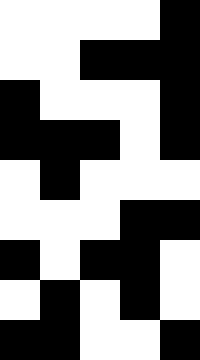[["white", "white", "white", "white", "black"], ["white", "white", "black", "black", "black"], ["black", "white", "white", "white", "black"], ["black", "black", "black", "white", "black"], ["white", "black", "white", "white", "white"], ["white", "white", "white", "black", "black"], ["black", "white", "black", "black", "white"], ["white", "black", "white", "black", "white"], ["black", "black", "white", "white", "black"]]